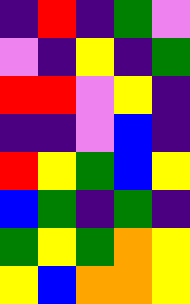[["indigo", "red", "indigo", "green", "violet"], ["violet", "indigo", "yellow", "indigo", "green"], ["red", "red", "violet", "yellow", "indigo"], ["indigo", "indigo", "violet", "blue", "indigo"], ["red", "yellow", "green", "blue", "yellow"], ["blue", "green", "indigo", "green", "indigo"], ["green", "yellow", "green", "orange", "yellow"], ["yellow", "blue", "orange", "orange", "yellow"]]